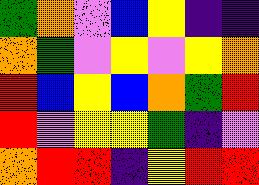[["green", "orange", "violet", "blue", "yellow", "indigo", "indigo"], ["orange", "green", "violet", "yellow", "violet", "yellow", "orange"], ["red", "blue", "yellow", "blue", "orange", "green", "red"], ["red", "violet", "yellow", "yellow", "green", "indigo", "violet"], ["orange", "red", "red", "indigo", "yellow", "red", "red"]]